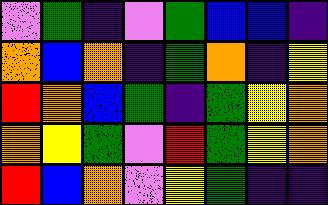[["violet", "green", "indigo", "violet", "green", "blue", "blue", "indigo"], ["orange", "blue", "orange", "indigo", "green", "orange", "indigo", "yellow"], ["red", "orange", "blue", "green", "indigo", "green", "yellow", "orange"], ["orange", "yellow", "green", "violet", "red", "green", "yellow", "orange"], ["red", "blue", "orange", "violet", "yellow", "green", "indigo", "indigo"]]